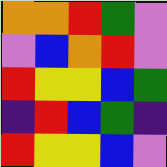[["orange", "orange", "red", "green", "violet"], ["violet", "blue", "orange", "red", "violet"], ["red", "yellow", "yellow", "blue", "green"], ["indigo", "red", "blue", "green", "indigo"], ["red", "yellow", "yellow", "blue", "violet"]]